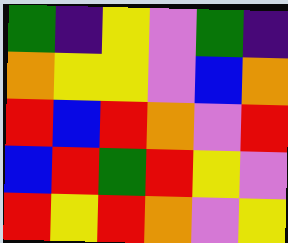[["green", "indigo", "yellow", "violet", "green", "indigo"], ["orange", "yellow", "yellow", "violet", "blue", "orange"], ["red", "blue", "red", "orange", "violet", "red"], ["blue", "red", "green", "red", "yellow", "violet"], ["red", "yellow", "red", "orange", "violet", "yellow"]]